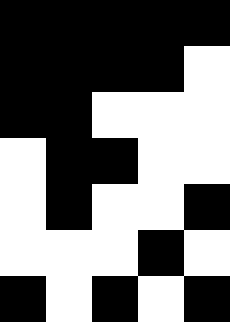[["black", "black", "black", "black", "black"], ["black", "black", "black", "black", "white"], ["black", "black", "white", "white", "white"], ["white", "black", "black", "white", "white"], ["white", "black", "white", "white", "black"], ["white", "white", "white", "black", "white"], ["black", "white", "black", "white", "black"]]